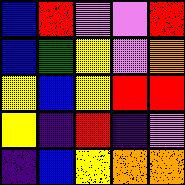[["blue", "red", "violet", "violet", "red"], ["blue", "green", "yellow", "violet", "orange"], ["yellow", "blue", "yellow", "red", "red"], ["yellow", "indigo", "red", "indigo", "violet"], ["indigo", "blue", "yellow", "orange", "orange"]]